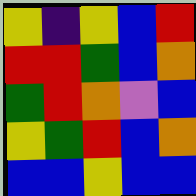[["yellow", "indigo", "yellow", "blue", "red"], ["red", "red", "green", "blue", "orange"], ["green", "red", "orange", "violet", "blue"], ["yellow", "green", "red", "blue", "orange"], ["blue", "blue", "yellow", "blue", "blue"]]